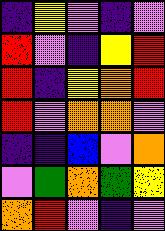[["indigo", "yellow", "violet", "indigo", "violet"], ["red", "violet", "indigo", "yellow", "red"], ["red", "indigo", "yellow", "orange", "red"], ["red", "violet", "orange", "orange", "violet"], ["indigo", "indigo", "blue", "violet", "orange"], ["violet", "green", "orange", "green", "yellow"], ["orange", "red", "violet", "indigo", "violet"]]